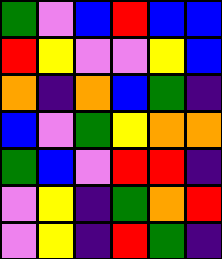[["green", "violet", "blue", "red", "blue", "blue"], ["red", "yellow", "violet", "violet", "yellow", "blue"], ["orange", "indigo", "orange", "blue", "green", "indigo"], ["blue", "violet", "green", "yellow", "orange", "orange"], ["green", "blue", "violet", "red", "red", "indigo"], ["violet", "yellow", "indigo", "green", "orange", "red"], ["violet", "yellow", "indigo", "red", "green", "indigo"]]